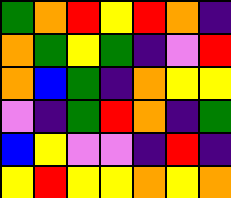[["green", "orange", "red", "yellow", "red", "orange", "indigo"], ["orange", "green", "yellow", "green", "indigo", "violet", "red"], ["orange", "blue", "green", "indigo", "orange", "yellow", "yellow"], ["violet", "indigo", "green", "red", "orange", "indigo", "green"], ["blue", "yellow", "violet", "violet", "indigo", "red", "indigo"], ["yellow", "red", "yellow", "yellow", "orange", "yellow", "orange"]]